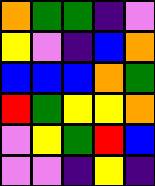[["orange", "green", "green", "indigo", "violet"], ["yellow", "violet", "indigo", "blue", "orange"], ["blue", "blue", "blue", "orange", "green"], ["red", "green", "yellow", "yellow", "orange"], ["violet", "yellow", "green", "red", "blue"], ["violet", "violet", "indigo", "yellow", "indigo"]]